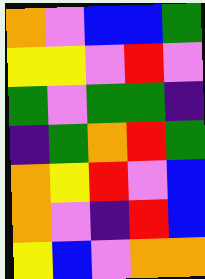[["orange", "violet", "blue", "blue", "green"], ["yellow", "yellow", "violet", "red", "violet"], ["green", "violet", "green", "green", "indigo"], ["indigo", "green", "orange", "red", "green"], ["orange", "yellow", "red", "violet", "blue"], ["orange", "violet", "indigo", "red", "blue"], ["yellow", "blue", "violet", "orange", "orange"]]